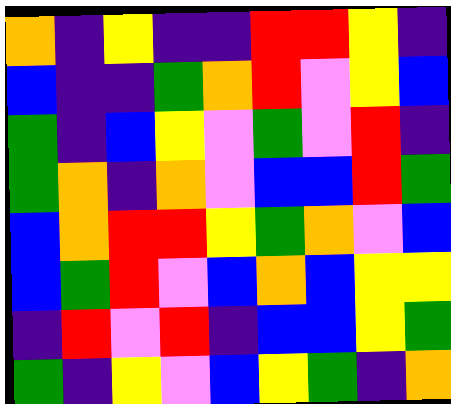[["orange", "indigo", "yellow", "indigo", "indigo", "red", "red", "yellow", "indigo"], ["blue", "indigo", "indigo", "green", "orange", "red", "violet", "yellow", "blue"], ["green", "indigo", "blue", "yellow", "violet", "green", "violet", "red", "indigo"], ["green", "orange", "indigo", "orange", "violet", "blue", "blue", "red", "green"], ["blue", "orange", "red", "red", "yellow", "green", "orange", "violet", "blue"], ["blue", "green", "red", "violet", "blue", "orange", "blue", "yellow", "yellow"], ["indigo", "red", "violet", "red", "indigo", "blue", "blue", "yellow", "green"], ["green", "indigo", "yellow", "violet", "blue", "yellow", "green", "indigo", "orange"]]